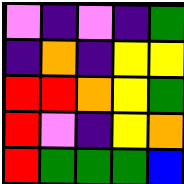[["violet", "indigo", "violet", "indigo", "green"], ["indigo", "orange", "indigo", "yellow", "yellow"], ["red", "red", "orange", "yellow", "green"], ["red", "violet", "indigo", "yellow", "orange"], ["red", "green", "green", "green", "blue"]]